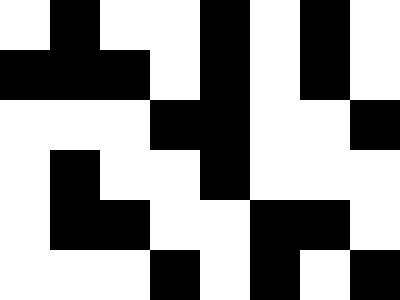[["white", "black", "white", "white", "black", "white", "black", "white"], ["black", "black", "black", "white", "black", "white", "black", "white"], ["white", "white", "white", "black", "black", "white", "white", "black"], ["white", "black", "white", "white", "black", "white", "white", "white"], ["white", "black", "black", "white", "white", "black", "black", "white"], ["white", "white", "white", "black", "white", "black", "white", "black"]]